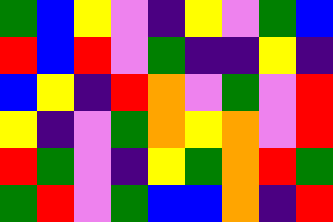[["green", "blue", "yellow", "violet", "indigo", "yellow", "violet", "green", "blue"], ["red", "blue", "red", "violet", "green", "indigo", "indigo", "yellow", "indigo"], ["blue", "yellow", "indigo", "red", "orange", "violet", "green", "violet", "red"], ["yellow", "indigo", "violet", "green", "orange", "yellow", "orange", "violet", "red"], ["red", "green", "violet", "indigo", "yellow", "green", "orange", "red", "green"], ["green", "red", "violet", "green", "blue", "blue", "orange", "indigo", "red"]]